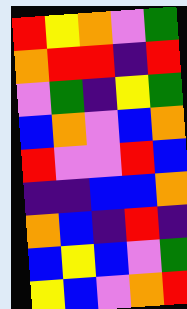[["red", "yellow", "orange", "violet", "green"], ["orange", "red", "red", "indigo", "red"], ["violet", "green", "indigo", "yellow", "green"], ["blue", "orange", "violet", "blue", "orange"], ["red", "violet", "violet", "red", "blue"], ["indigo", "indigo", "blue", "blue", "orange"], ["orange", "blue", "indigo", "red", "indigo"], ["blue", "yellow", "blue", "violet", "green"], ["yellow", "blue", "violet", "orange", "red"]]